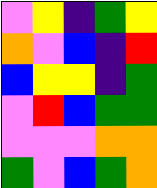[["violet", "yellow", "indigo", "green", "yellow"], ["orange", "violet", "blue", "indigo", "red"], ["blue", "yellow", "yellow", "indigo", "green"], ["violet", "red", "blue", "green", "green"], ["violet", "violet", "violet", "orange", "orange"], ["green", "violet", "blue", "green", "orange"]]